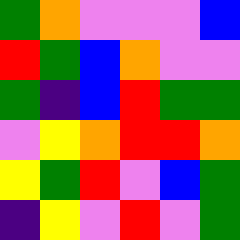[["green", "orange", "violet", "violet", "violet", "blue"], ["red", "green", "blue", "orange", "violet", "violet"], ["green", "indigo", "blue", "red", "green", "green"], ["violet", "yellow", "orange", "red", "red", "orange"], ["yellow", "green", "red", "violet", "blue", "green"], ["indigo", "yellow", "violet", "red", "violet", "green"]]